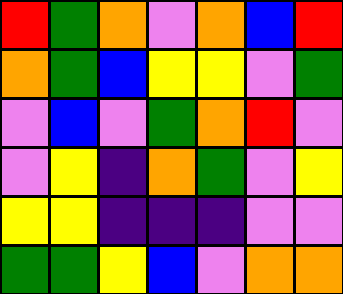[["red", "green", "orange", "violet", "orange", "blue", "red"], ["orange", "green", "blue", "yellow", "yellow", "violet", "green"], ["violet", "blue", "violet", "green", "orange", "red", "violet"], ["violet", "yellow", "indigo", "orange", "green", "violet", "yellow"], ["yellow", "yellow", "indigo", "indigo", "indigo", "violet", "violet"], ["green", "green", "yellow", "blue", "violet", "orange", "orange"]]